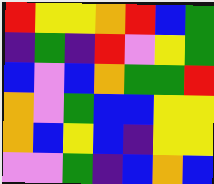[["red", "yellow", "yellow", "orange", "red", "blue", "green"], ["indigo", "green", "indigo", "red", "violet", "yellow", "green"], ["blue", "violet", "blue", "orange", "green", "green", "red"], ["orange", "violet", "green", "blue", "blue", "yellow", "yellow"], ["orange", "blue", "yellow", "blue", "indigo", "yellow", "yellow"], ["violet", "violet", "green", "indigo", "blue", "orange", "blue"]]